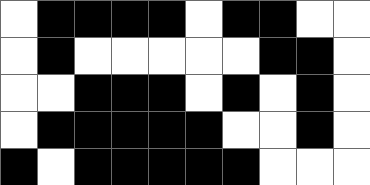[["white", "black", "black", "black", "black", "white", "black", "black", "white", "white"], ["white", "black", "white", "white", "white", "white", "white", "black", "black", "white"], ["white", "white", "black", "black", "black", "white", "black", "white", "black", "white"], ["white", "black", "black", "black", "black", "black", "white", "white", "black", "white"], ["black", "white", "black", "black", "black", "black", "black", "white", "white", "white"]]